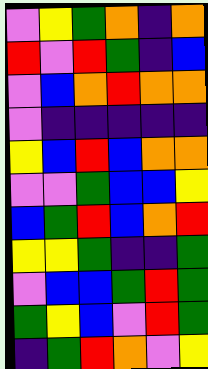[["violet", "yellow", "green", "orange", "indigo", "orange"], ["red", "violet", "red", "green", "indigo", "blue"], ["violet", "blue", "orange", "red", "orange", "orange"], ["violet", "indigo", "indigo", "indigo", "indigo", "indigo"], ["yellow", "blue", "red", "blue", "orange", "orange"], ["violet", "violet", "green", "blue", "blue", "yellow"], ["blue", "green", "red", "blue", "orange", "red"], ["yellow", "yellow", "green", "indigo", "indigo", "green"], ["violet", "blue", "blue", "green", "red", "green"], ["green", "yellow", "blue", "violet", "red", "green"], ["indigo", "green", "red", "orange", "violet", "yellow"]]